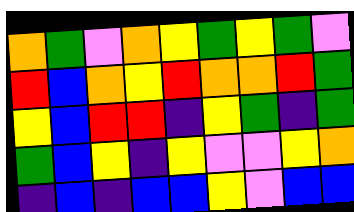[["orange", "green", "violet", "orange", "yellow", "green", "yellow", "green", "violet"], ["red", "blue", "orange", "yellow", "red", "orange", "orange", "red", "green"], ["yellow", "blue", "red", "red", "indigo", "yellow", "green", "indigo", "green"], ["green", "blue", "yellow", "indigo", "yellow", "violet", "violet", "yellow", "orange"], ["indigo", "blue", "indigo", "blue", "blue", "yellow", "violet", "blue", "blue"]]